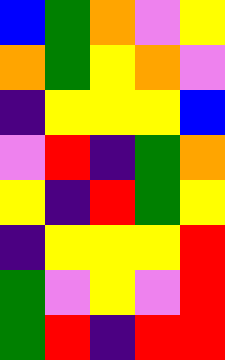[["blue", "green", "orange", "violet", "yellow"], ["orange", "green", "yellow", "orange", "violet"], ["indigo", "yellow", "yellow", "yellow", "blue"], ["violet", "red", "indigo", "green", "orange"], ["yellow", "indigo", "red", "green", "yellow"], ["indigo", "yellow", "yellow", "yellow", "red"], ["green", "violet", "yellow", "violet", "red"], ["green", "red", "indigo", "red", "red"]]